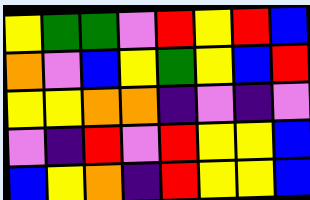[["yellow", "green", "green", "violet", "red", "yellow", "red", "blue"], ["orange", "violet", "blue", "yellow", "green", "yellow", "blue", "red"], ["yellow", "yellow", "orange", "orange", "indigo", "violet", "indigo", "violet"], ["violet", "indigo", "red", "violet", "red", "yellow", "yellow", "blue"], ["blue", "yellow", "orange", "indigo", "red", "yellow", "yellow", "blue"]]